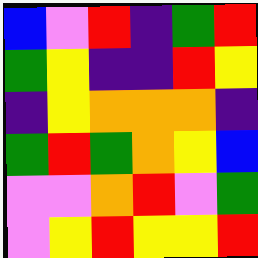[["blue", "violet", "red", "indigo", "green", "red"], ["green", "yellow", "indigo", "indigo", "red", "yellow"], ["indigo", "yellow", "orange", "orange", "orange", "indigo"], ["green", "red", "green", "orange", "yellow", "blue"], ["violet", "violet", "orange", "red", "violet", "green"], ["violet", "yellow", "red", "yellow", "yellow", "red"]]